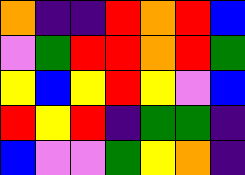[["orange", "indigo", "indigo", "red", "orange", "red", "blue"], ["violet", "green", "red", "red", "orange", "red", "green"], ["yellow", "blue", "yellow", "red", "yellow", "violet", "blue"], ["red", "yellow", "red", "indigo", "green", "green", "indigo"], ["blue", "violet", "violet", "green", "yellow", "orange", "indigo"]]